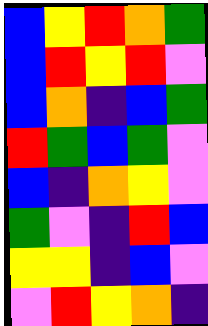[["blue", "yellow", "red", "orange", "green"], ["blue", "red", "yellow", "red", "violet"], ["blue", "orange", "indigo", "blue", "green"], ["red", "green", "blue", "green", "violet"], ["blue", "indigo", "orange", "yellow", "violet"], ["green", "violet", "indigo", "red", "blue"], ["yellow", "yellow", "indigo", "blue", "violet"], ["violet", "red", "yellow", "orange", "indigo"]]